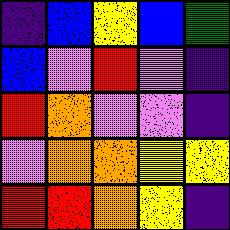[["indigo", "blue", "yellow", "blue", "green"], ["blue", "violet", "red", "violet", "indigo"], ["red", "orange", "violet", "violet", "indigo"], ["violet", "orange", "orange", "yellow", "yellow"], ["red", "red", "orange", "yellow", "indigo"]]